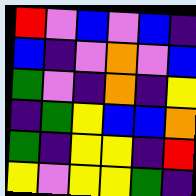[["red", "violet", "blue", "violet", "blue", "indigo"], ["blue", "indigo", "violet", "orange", "violet", "blue"], ["green", "violet", "indigo", "orange", "indigo", "yellow"], ["indigo", "green", "yellow", "blue", "blue", "orange"], ["green", "indigo", "yellow", "yellow", "indigo", "red"], ["yellow", "violet", "yellow", "yellow", "green", "indigo"]]